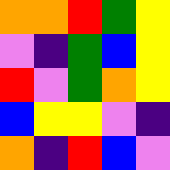[["orange", "orange", "red", "green", "yellow"], ["violet", "indigo", "green", "blue", "yellow"], ["red", "violet", "green", "orange", "yellow"], ["blue", "yellow", "yellow", "violet", "indigo"], ["orange", "indigo", "red", "blue", "violet"]]